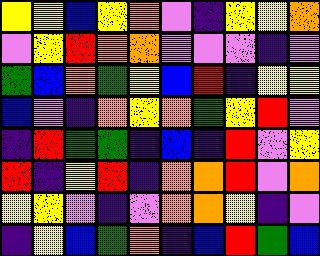[["yellow", "yellow", "blue", "yellow", "orange", "violet", "indigo", "yellow", "yellow", "orange"], ["violet", "yellow", "red", "orange", "orange", "violet", "violet", "violet", "indigo", "violet"], ["green", "blue", "orange", "green", "yellow", "blue", "red", "indigo", "yellow", "yellow"], ["blue", "violet", "indigo", "orange", "yellow", "orange", "green", "yellow", "red", "violet"], ["indigo", "red", "green", "green", "indigo", "blue", "indigo", "red", "violet", "yellow"], ["red", "indigo", "yellow", "red", "indigo", "orange", "orange", "red", "violet", "orange"], ["yellow", "yellow", "violet", "indigo", "violet", "orange", "orange", "yellow", "indigo", "violet"], ["indigo", "yellow", "blue", "green", "orange", "indigo", "blue", "red", "green", "blue"]]